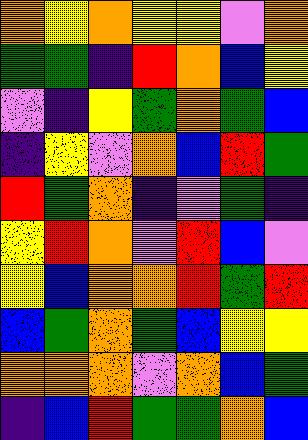[["orange", "yellow", "orange", "yellow", "yellow", "violet", "orange"], ["green", "green", "indigo", "red", "orange", "blue", "yellow"], ["violet", "indigo", "yellow", "green", "orange", "green", "blue"], ["indigo", "yellow", "violet", "orange", "blue", "red", "green"], ["red", "green", "orange", "indigo", "violet", "green", "indigo"], ["yellow", "red", "orange", "violet", "red", "blue", "violet"], ["yellow", "blue", "orange", "orange", "red", "green", "red"], ["blue", "green", "orange", "green", "blue", "yellow", "yellow"], ["orange", "orange", "orange", "violet", "orange", "blue", "green"], ["indigo", "blue", "red", "green", "green", "orange", "blue"]]